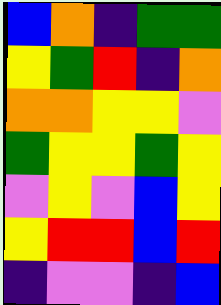[["blue", "orange", "indigo", "green", "green"], ["yellow", "green", "red", "indigo", "orange"], ["orange", "orange", "yellow", "yellow", "violet"], ["green", "yellow", "yellow", "green", "yellow"], ["violet", "yellow", "violet", "blue", "yellow"], ["yellow", "red", "red", "blue", "red"], ["indigo", "violet", "violet", "indigo", "blue"]]